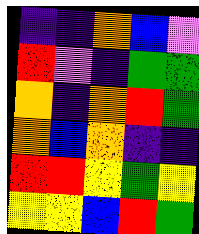[["indigo", "indigo", "orange", "blue", "violet"], ["red", "violet", "indigo", "green", "green"], ["orange", "indigo", "orange", "red", "green"], ["orange", "blue", "orange", "indigo", "indigo"], ["red", "red", "yellow", "green", "yellow"], ["yellow", "yellow", "blue", "red", "green"]]